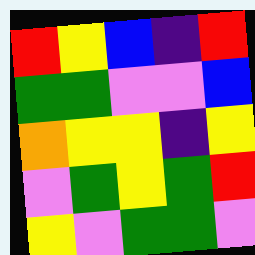[["red", "yellow", "blue", "indigo", "red"], ["green", "green", "violet", "violet", "blue"], ["orange", "yellow", "yellow", "indigo", "yellow"], ["violet", "green", "yellow", "green", "red"], ["yellow", "violet", "green", "green", "violet"]]